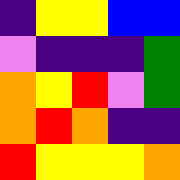[["indigo", "yellow", "yellow", "blue", "blue"], ["violet", "indigo", "indigo", "indigo", "green"], ["orange", "yellow", "red", "violet", "green"], ["orange", "red", "orange", "indigo", "indigo"], ["red", "yellow", "yellow", "yellow", "orange"]]